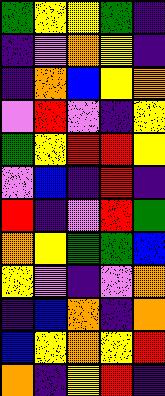[["green", "yellow", "yellow", "green", "indigo"], ["indigo", "violet", "orange", "yellow", "indigo"], ["indigo", "orange", "blue", "yellow", "orange"], ["violet", "red", "violet", "indigo", "yellow"], ["green", "yellow", "red", "red", "yellow"], ["violet", "blue", "indigo", "red", "indigo"], ["red", "indigo", "violet", "red", "green"], ["orange", "yellow", "green", "green", "blue"], ["yellow", "violet", "indigo", "violet", "orange"], ["indigo", "blue", "orange", "indigo", "orange"], ["blue", "yellow", "orange", "yellow", "red"], ["orange", "indigo", "yellow", "red", "indigo"]]